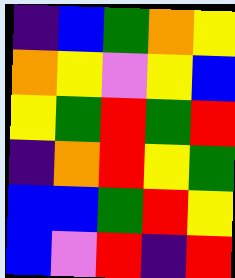[["indigo", "blue", "green", "orange", "yellow"], ["orange", "yellow", "violet", "yellow", "blue"], ["yellow", "green", "red", "green", "red"], ["indigo", "orange", "red", "yellow", "green"], ["blue", "blue", "green", "red", "yellow"], ["blue", "violet", "red", "indigo", "red"]]